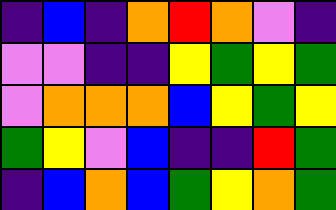[["indigo", "blue", "indigo", "orange", "red", "orange", "violet", "indigo"], ["violet", "violet", "indigo", "indigo", "yellow", "green", "yellow", "green"], ["violet", "orange", "orange", "orange", "blue", "yellow", "green", "yellow"], ["green", "yellow", "violet", "blue", "indigo", "indigo", "red", "green"], ["indigo", "blue", "orange", "blue", "green", "yellow", "orange", "green"]]